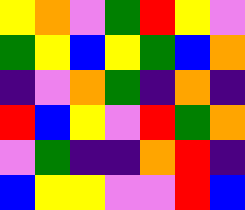[["yellow", "orange", "violet", "green", "red", "yellow", "violet"], ["green", "yellow", "blue", "yellow", "green", "blue", "orange"], ["indigo", "violet", "orange", "green", "indigo", "orange", "indigo"], ["red", "blue", "yellow", "violet", "red", "green", "orange"], ["violet", "green", "indigo", "indigo", "orange", "red", "indigo"], ["blue", "yellow", "yellow", "violet", "violet", "red", "blue"]]